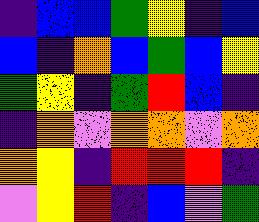[["indigo", "blue", "blue", "green", "yellow", "indigo", "blue"], ["blue", "indigo", "orange", "blue", "green", "blue", "yellow"], ["green", "yellow", "indigo", "green", "red", "blue", "indigo"], ["indigo", "orange", "violet", "orange", "orange", "violet", "orange"], ["orange", "yellow", "indigo", "red", "red", "red", "indigo"], ["violet", "yellow", "red", "indigo", "blue", "violet", "green"]]